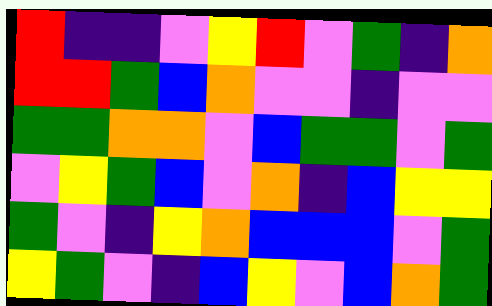[["red", "indigo", "indigo", "violet", "yellow", "red", "violet", "green", "indigo", "orange"], ["red", "red", "green", "blue", "orange", "violet", "violet", "indigo", "violet", "violet"], ["green", "green", "orange", "orange", "violet", "blue", "green", "green", "violet", "green"], ["violet", "yellow", "green", "blue", "violet", "orange", "indigo", "blue", "yellow", "yellow"], ["green", "violet", "indigo", "yellow", "orange", "blue", "blue", "blue", "violet", "green"], ["yellow", "green", "violet", "indigo", "blue", "yellow", "violet", "blue", "orange", "green"]]